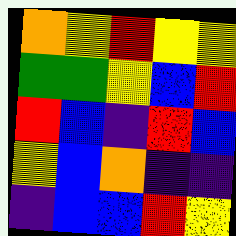[["orange", "yellow", "red", "yellow", "yellow"], ["green", "green", "yellow", "blue", "red"], ["red", "blue", "indigo", "red", "blue"], ["yellow", "blue", "orange", "indigo", "indigo"], ["indigo", "blue", "blue", "red", "yellow"]]